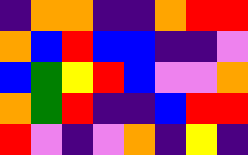[["indigo", "orange", "orange", "indigo", "indigo", "orange", "red", "red"], ["orange", "blue", "red", "blue", "blue", "indigo", "indigo", "violet"], ["blue", "green", "yellow", "red", "blue", "violet", "violet", "orange"], ["orange", "green", "red", "indigo", "indigo", "blue", "red", "red"], ["red", "violet", "indigo", "violet", "orange", "indigo", "yellow", "indigo"]]